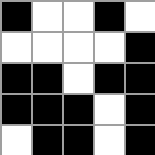[["black", "white", "white", "black", "white"], ["white", "white", "white", "white", "black"], ["black", "black", "white", "black", "black"], ["black", "black", "black", "white", "black"], ["white", "black", "black", "white", "black"]]